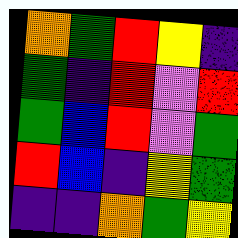[["orange", "green", "red", "yellow", "indigo"], ["green", "indigo", "red", "violet", "red"], ["green", "blue", "red", "violet", "green"], ["red", "blue", "indigo", "yellow", "green"], ["indigo", "indigo", "orange", "green", "yellow"]]